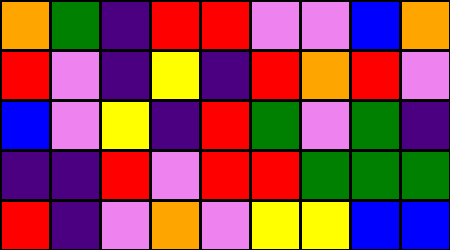[["orange", "green", "indigo", "red", "red", "violet", "violet", "blue", "orange"], ["red", "violet", "indigo", "yellow", "indigo", "red", "orange", "red", "violet"], ["blue", "violet", "yellow", "indigo", "red", "green", "violet", "green", "indigo"], ["indigo", "indigo", "red", "violet", "red", "red", "green", "green", "green"], ["red", "indigo", "violet", "orange", "violet", "yellow", "yellow", "blue", "blue"]]